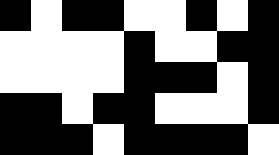[["black", "white", "black", "black", "white", "white", "black", "white", "black"], ["white", "white", "white", "white", "black", "white", "white", "black", "black"], ["white", "white", "white", "white", "black", "black", "black", "white", "black"], ["black", "black", "white", "black", "black", "white", "white", "white", "black"], ["black", "black", "black", "white", "black", "black", "black", "black", "white"]]